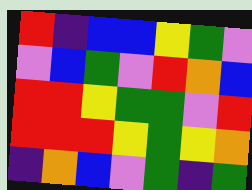[["red", "indigo", "blue", "blue", "yellow", "green", "violet"], ["violet", "blue", "green", "violet", "red", "orange", "blue"], ["red", "red", "yellow", "green", "green", "violet", "red"], ["red", "red", "red", "yellow", "green", "yellow", "orange"], ["indigo", "orange", "blue", "violet", "green", "indigo", "green"]]